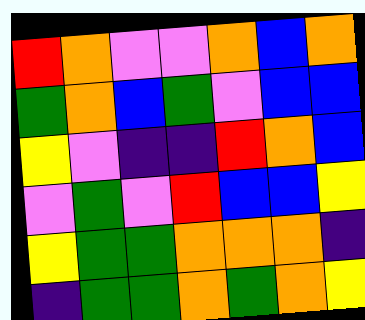[["red", "orange", "violet", "violet", "orange", "blue", "orange"], ["green", "orange", "blue", "green", "violet", "blue", "blue"], ["yellow", "violet", "indigo", "indigo", "red", "orange", "blue"], ["violet", "green", "violet", "red", "blue", "blue", "yellow"], ["yellow", "green", "green", "orange", "orange", "orange", "indigo"], ["indigo", "green", "green", "orange", "green", "orange", "yellow"]]